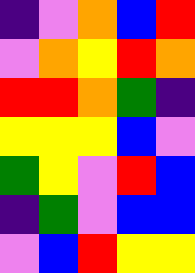[["indigo", "violet", "orange", "blue", "red"], ["violet", "orange", "yellow", "red", "orange"], ["red", "red", "orange", "green", "indigo"], ["yellow", "yellow", "yellow", "blue", "violet"], ["green", "yellow", "violet", "red", "blue"], ["indigo", "green", "violet", "blue", "blue"], ["violet", "blue", "red", "yellow", "yellow"]]